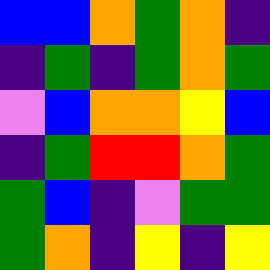[["blue", "blue", "orange", "green", "orange", "indigo"], ["indigo", "green", "indigo", "green", "orange", "green"], ["violet", "blue", "orange", "orange", "yellow", "blue"], ["indigo", "green", "red", "red", "orange", "green"], ["green", "blue", "indigo", "violet", "green", "green"], ["green", "orange", "indigo", "yellow", "indigo", "yellow"]]